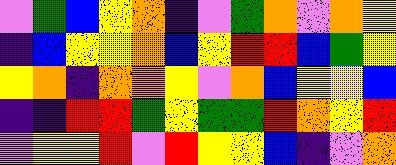[["violet", "green", "blue", "yellow", "orange", "indigo", "violet", "green", "orange", "violet", "orange", "yellow"], ["indigo", "blue", "yellow", "yellow", "orange", "blue", "yellow", "red", "red", "blue", "green", "yellow"], ["yellow", "orange", "indigo", "orange", "orange", "yellow", "violet", "orange", "blue", "yellow", "yellow", "blue"], ["indigo", "indigo", "red", "red", "green", "yellow", "green", "green", "red", "orange", "yellow", "red"], ["violet", "yellow", "yellow", "red", "violet", "red", "yellow", "yellow", "blue", "indigo", "violet", "orange"]]